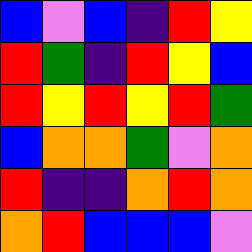[["blue", "violet", "blue", "indigo", "red", "yellow"], ["red", "green", "indigo", "red", "yellow", "blue"], ["red", "yellow", "red", "yellow", "red", "green"], ["blue", "orange", "orange", "green", "violet", "orange"], ["red", "indigo", "indigo", "orange", "red", "orange"], ["orange", "red", "blue", "blue", "blue", "violet"]]